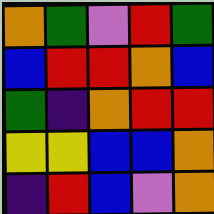[["orange", "green", "violet", "red", "green"], ["blue", "red", "red", "orange", "blue"], ["green", "indigo", "orange", "red", "red"], ["yellow", "yellow", "blue", "blue", "orange"], ["indigo", "red", "blue", "violet", "orange"]]